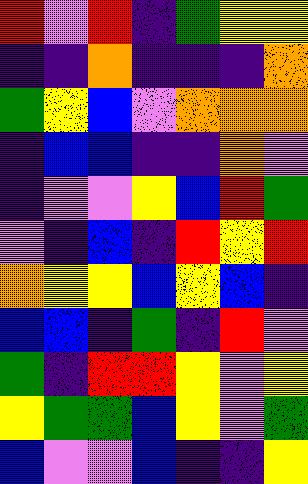[["red", "violet", "red", "indigo", "green", "yellow", "yellow"], ["indigo", "indigo", "orange", "indigo", "indigo", "indigo", "orange"], ["green", "yellow", "blue", "violet", "orange", "orange", "orange"], ["indigo", "blue", "blue", "indigo", "indigo", "orange", "violet"], ["indigo", "violet", "violet", "yellow", "blue", "red", "green"], ["violet", "indigo", "blue", "indigo", "red", "yellow", "red"], ["orange", "yellow", "yellow", "blue", "yellow", "blue", "indigo"], ["blue", "blue", "indigo", "green", "indigo", "red", "violet"], ["green", "indigo", "red", "red", "yellow", "violet", "yellow"], ["yellow", "green", "green", "blue", "yellow", "violet", "green"], ["blue", "violet", "violet", "blue", "indigo", "indigo", "yellow"]]